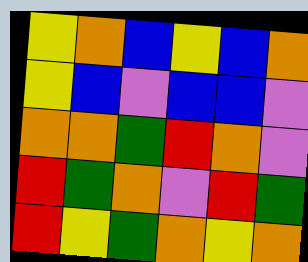[["yellow", "orange", "blue", "yellow", "blue", "orange"], ["yellow", "blue", "violet", "blue", "blue", "violet"], ["orange", "orange", "green", "red", "orange", "violet"], ["red", "green", "orange", "violet", "red", "green"], ["red", "yellow", "green", "orange", "yellow", "orange"]]